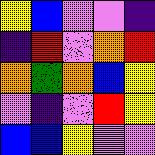[["yellow", "blue", "violet", "violet", "indigo"], ["indigo", "red", "violet", "orange", "red"], ["orange", "green", "orange", "blue", "yellow"], ["violet", "indigo", "violet", "red", "yellow"], ["blue", "blue", "yellow", "violet", "violet"]]